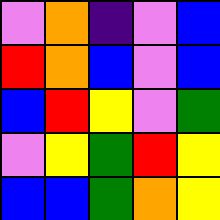[["violet", "orange", "indigo", "violet", "blue"], ["red", "orange", "blue", "violet", "blue"], ["blue", "red", "yellow", "violet", "green"], ["violet", "yellow", "green", "red", "yellow"], ["blue", "blue", "green", "orange", "yellow"]]